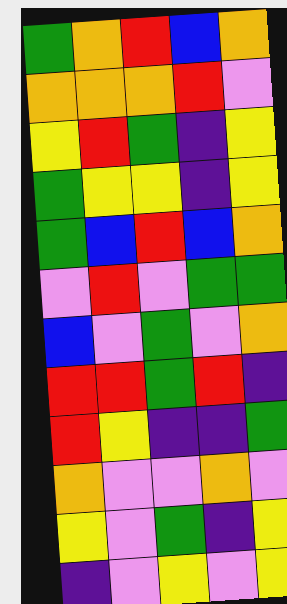[["green", "orange", "red", "blue", "orange"], ["orange", "orange", "orange", "red", "violet"], ["yellow", "red", "green", "indigo", "yellow"], ["green", "yellow", "yellow", "indigo", "yellow"], ["green", "blue", "red", "blue", "orange"], ["violet", "red", "violet", "green", "green"], ["blue", "violet", "green", "violet", "orange"], ["red", "red", "green", "red", "indigo"], ["red", "yellow", "indigo", "indigo", "green"], ["orange", "violet", "violet", "orange", "violet"], ["yellow", "violet", "green", "indigo", "yellow"], ["indigo", "violet", "yellow", "violet", "yellow"]]